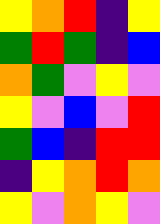[["yellow", "orange", "red", "indigo", "yellow"], ["green", "red", "green", "indigo", "blue"], ["orange", "green", "violet", "yellow", "violet"], ["yellow", "violet", "blue", "violet", "red"], ["green", "blue", "indigo", "red", "red"], ["indigo", "yellow", "orange", "red", "orange"], ["yellow", "violet", "orange", "yellow", "violet"]]